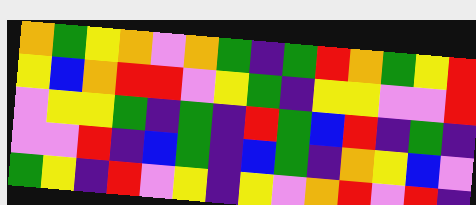[["orange", "green", "yellow", "orange", "violet", "orange", "green", "indigo", "green", "red", "orange", "green", "yellow", "red"], ["yellow", "blue", "orange", "red", "red", "violet", "yellow", "green", "indigo", "yellow", "yellow", "violet", "violet", "red"], ["violet", "yellow", "yellow", "green", "indigo", "green", "indigo", "red", "green", "blue", "red", "indigo", "green", "indigo"], ["violet", "violet", "red", "indigo", "blue", "green", "indigo", "blue", "green", "indigo", "orange", "yellow", "blue", "violet"], ["green", "yellow", "indigo", "red", "violet", "yellow", "indigo", "yellow", "violet", "orange", "red", "violet", "red", "indigo"]]